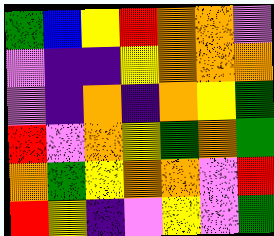[["green", "blue", "yellow", "red", "orange", "orange", "violet"], ["violet", "indigo", "indigo", "yellow", "orange", "orange", "orange"], ["violet", "indigo", "orange", "indigo", "orange", "yellow", "green"], ["red", "violet", "orange", "yellow", "green", "orange", "green"], ["orange", "green", "yellow", "orange", "orange", "violet", "red"], ["red", "yellow", "indigo", "violet", "yellow", "violet", "green"]]